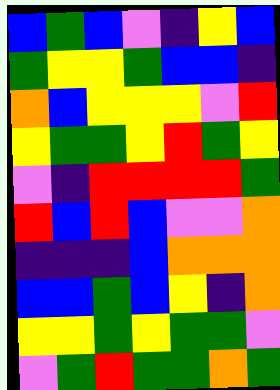[["blue", "green", "blue", "violet", "indigo", "yellow", "blue"], ["green", "yellow", "yellow", "green", "blue", "blue", "indigo"], ["orange", "blue", "yellow", "yellow", "yellow", "violet", "red"], ["yellow", "green", "green", "yellow", "red", "green", "yellow"], ["violet", "indigo", "red", "red", "red", "red", "green"], ["red", "blue", "red", "blue", "violet", "violet", "orange"], ["indigo", "indigo", "indigo", "blue", "orange", "orange", "orange"], ["blue", "blue", "green", "blue", "yellow", "indigo", "orange"], ["yellow", "yellow", "green", "yellow", "green", "green", "violet"], ["violet", "green", "red", "green", "green", "orange", "green"]]